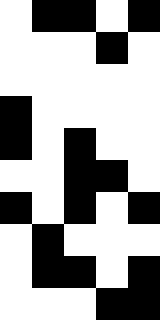[["white", "black", "black", "white", "black"], ["white", "white", "white", "black", "white"], ["white", "white", "white", "white", "white"], ["black", "white", "white", "white", "white"], ["black", "white", "black", "white", "white"], ["white", "white", "black", "black", "white"], ["black", "white", "black", "white", "black"], ["white", "black", "white", "white", "white"], ["white", "black", "black", "white", "black"], ["white", "white", "white", "black", "black"]]